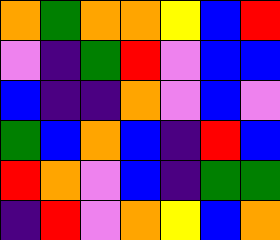[["orange", "green", "orange", "orange", "yellow", "blue", "red"], ["violet", "indigo", "green", "red", "violet", "blue", "blue"], ["blue", "indigo", "indigo", "orange", "violet", "blue", "violet"], ["green", "blue", "orange", "blue", "indigo", "red", "blue"], ["red", "orange", "violet", "blue", "indigo", "green", "green"], ["indigo", "red", "violet", "orange", "yellow", "blue", "orange"]]